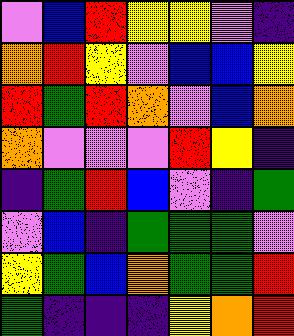[["violet", "blue", "red", "yellow", "yellow", "violet", "indigo"], ["orange", "red", "yellow", "violet", "blue", "blue", "yellow"], ["red", "green", "red", "orange", "violet", "blue", "orange"], ["orange", "violet", "violet", "violet", "red", "yellow", "indigo"], ["indigo", "green", "red", "blue", "violet", "indigo", "green"], ["violet", "blue", "indigo", "green", "green", "green", "violet"], ["yellow", "green", "blue", "orange", "green", "green", "red"], ["green", "indigo", "indigo", "indigo", "yellow", "orange", "red"]]